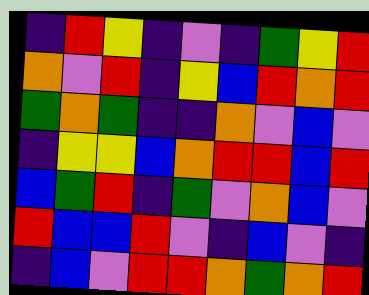[["indigo", "red", "yellow", "indigo", "violet", "indigo", "green", "yellow", "red"], ["orange", "violet", "red", "indigo", "yellow", "blue", "red", "orange", "red"], ["green", "orange", "green", "indigo", "indigo", "orange", "violet", "blue", "violet"], ["indigo", "yellow", "yellow", "blue", "orange", "red", "red", "blue", "red"], ["blue", "green", "red", "indigo", "green", "violet", "orange", "blue", "violet"], ["red", "blue", "blue", "red", "violet", "indigo", "blue", "violet", "indigo"], ["indigo", "blue", "violet", "red", "red", "orange", "green", "orange", "red"]]